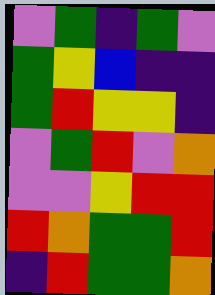[["violet", "green", "indigo", "green", "violet"], ["green", "yellow", "blue", "indigo", "indigo"], ["green", "red", "yellow", "yellow", "indigo"], ["violet", "green", "red", "violet", "orange"], ["violet", "violet", "yellow", "red", "red"], ["red", "orange", "green", "green", "red"], ["indigo", "red", "green", "green", "orange"]]